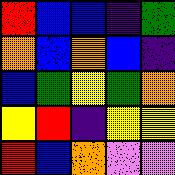[["red", "blue", "blue", "indigo", "green"], ["orange", "blue", "orange", "blue", "indigo"], ["blue", "green", "yellow", "green", "orange"], ["yellow", "red", "indigo", "yellow", "yellow"], ["red", "blue", "orange", "violet", "violet"]]